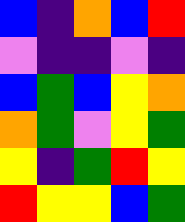[["blue", "indigo", "orange", "blue", "red"], ["violet", "indigo", "indigo", "violet", "indigo"], ["blue", "green", "blue", "yellow", "orange"], ["orange", "green", "violet", "yellow", "green"], ["yellow", "indigo", "green", "red", "yellow"], ["red", "yellow", "yellow", "blue", "green"]]